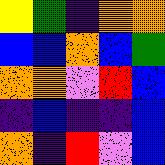[["yellow", "green", "indigo", "orange", "orange"], ["blue", "blue", "orange", "blue", "green"], ["orange", "orange", "violet", "red", "blue"], ["indigo", "blue", "indigo", "indigo", "blue"], ["orange", "indigo", "red", "violet", "blue"]]